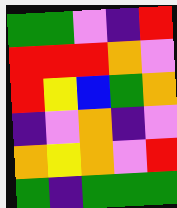[["green", "green", "violet", "indigo", "red"], ["red", "red", "red", "orange", "violet"], ["red", "yellow", "blue", "green", "orange"], ["indigo", "violet", "orange", "indigo", "violet"], ["orange", "yellow", "orange", "violet", "red"], ["green", "indigo", "green", "green", "green"]]